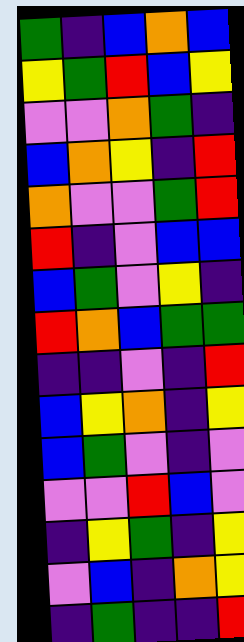[["green", "indigo", "blue", "orange", "blue"], ["yellow", "green", "red", "blue", "yellow"], ["violet", "violet", "orange", "green", "indigo"], ["blue", "orange", "yellow", "indigo", "red"], ["orange", "violet", "violet", "green", "red"], ["red", "indigo", "violet", "blue", "blue"], ["blue", "green", "violet", "yellow", "indigo"], ["red", "orange", "blue", "green", "green"], ["indigo", "indigo", "violet", "indigo", "red"], ["blue", "yellow", "orange", "indigo", "yellow"], ["blue", "green", "violet", "indigo", "violet"], ["violet", "violet", "red", "blue", "violet"], ["indigo", "yellow", "green", "indigo", "yellow"], ["violet", "blue", "indigo", "orange", "yellow"], ["indigo", "green", "indigo", "indigo", "red"]]